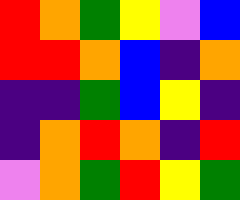[["red", "orange", "green", "yellow", "violet", "blue"], ["red", "red", "orange", "blue", "indigo", "orange"], ["indigo", "indigo", "green", "blue", "yellow", "indigo"], ["indigo", "orange", "red", "orange", "indigo", "red"], ["violet", "orange", "green", "red", "yellow", "green"]]